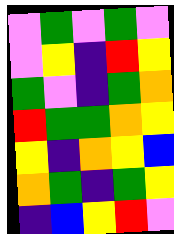[["violet", "green", "violet", "green", "violet"], ["violet", "yellow", "indigo", "red", "yellow"], ["green", "violet", "indigo", "green", "orange"], ["red", "green", "green", "orange", "yellow"], ["yellow", "indigo", "orange", "yellow", "blue"], ["orange", "green", "indigo", "green", "yellow"], ["indigo", "blue", "yellow", "red", "violet"]]